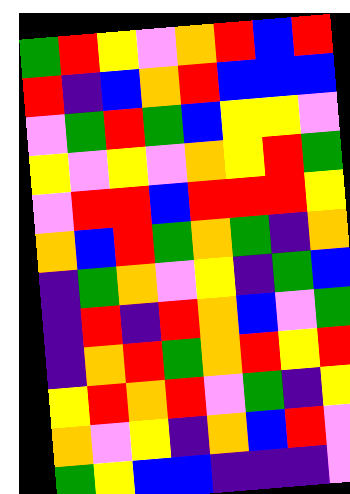[["green", "red", "yellow", "violet", "orange", "red", "blue", "red"], ["red", "indigo", "blue", "orange", "red", "blue", "blue", "blue"], ["violet", "green", "red", "green", "blue", "yellow", "yellow", "violet"], ["yellow", "violet", "yellow", "violet", "orange", "yellow", "red", "green"], ["violet", "red", "red", "blue", "red", "red", "red", "yellow"], ["orange", "blue", "red", "green", "orange", "green", "indigo", "orange"], ["indigo", "green", "orange", "violet", "yellow", "indigo", "green", "blue"], ["indigo", "red", "indigo", "red", "orange", "blue", "violet", "green"], ["indigo", "orange", "red", "green", "orange", "red", "yellow", "red"], ["yellow", "red", "orange", "red", "violet", "green", "indigo", "yellow"], ["orange", "violet", "yellow", "indigo", "orange", "blue", "red", "violet"], ["green", "yellow", "blue", "blue", "indigo", "indigo", "indigo", "violet"]]